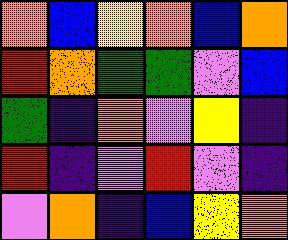[["orange", "blue", "yellow", "orange", "blue", "orange"], ["red", "orange", "green", "green", "violet", "blue"], ["green", "indigo", "orange", "violet", "yellow", "indigo"], ["red", "indigo", "violet", "red", "violet", "indigo"], ["violet", "orange", "indigo", "blue", "yellow", "orange"]]